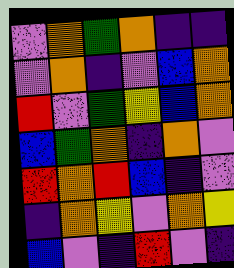[["violet", "orange", "green", "orange", "indigo", "indigo"], ["violet", "orange", "indigo", "violet", "blue", "orange"], ["red", "violet", "green", "yellow", "blue", "orange"], ["blue", "green", "orange", "indigo", "orange", "violet"], ["red", "orange", "red", "blue", "indigo", "violet"], ["indigo", "orange", "yellow", "violet", "orange", "yellow"], ["blue", "violet", "indigo", "red", "violet", "indigo"]]